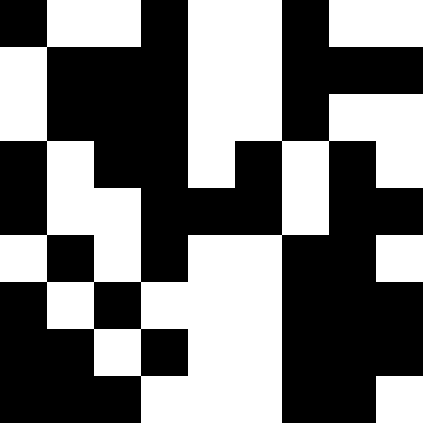[["black", "white", "white", "black", "white", "white", "black", "white", "white"], ["white", "black", "black", "black", "white", "white", "black", "black", "black"], ["white", "black", "black", "black", "white", "white", "black", "white", "white"], ["black", "white", "black", "black", "white", "black", "white", "black", "white"], ["black", "white", "white", "black", "black", "black", "white", "black", "black"], ["white", "black", "white", "black", "white", "white", "black", "black", "white"], ["black", "white", "black", "white", "white", "white", "black", "black", "black"], ["black", "black", "white", "black", "white", "white", "black", "black", "black"], ["black", "black", "black", "white", "white", "white", "black", "black", "white"]]